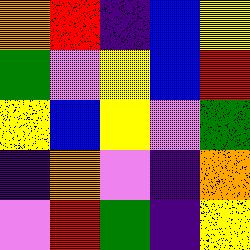[["orange", "red", "indigo", "blue", "yellow"], ["green", "violet", "yellow", "blue", "red"], ["yellow", "blue", "yellow", "violet", "green"], ["indigo", "orange", "violet", "indigo", "orange"], ["violet", "red", "green", "indigo", "yellow"]]